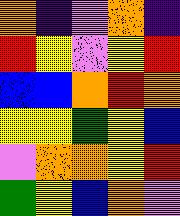[["orange", "indigo", "violet", "orange", "indigo"], ["red", "yellow", "violet", "yellow", "red"], ["blue", "blue", "orange", "red", "orange"], ["yellow", "yellow", "green", "yellow", "blue"], ["violet", "orange", "orange", "yellow", "red"], ["green", "yellow", "blue", "orange", "violet"]]